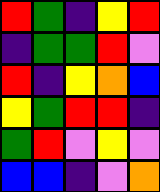[["red", "green", "indigo", "yellow", "red"], ["indigo", "green", "green", "red", "violet"], ["red", "indigo", "yellow", "orange", "blue"], ["yellow", "green", "red", "red", "indigo"], ["green", "red", "violet", "yellow", "violet"], ["blue", "blue", "indigo", "violet", "orange"]]